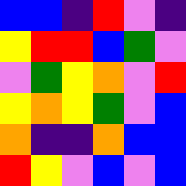[["blue", "blue", "indigo", "red", "violet", "indigo"], ["yellow", "red", "red", "blue", "green", "violet"], ["violet", "green", "yellow", "orange", "violet", "red"], ["yellow", "orange", "yellow", "green", "violet", "blue"], ["orange", "indigo", "indigo", "orange", "blue", "blue"], ["red", "yellow", "violet", "blue", "violet", "blue"]]